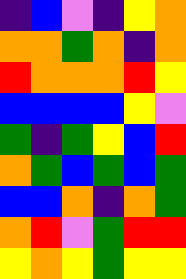[["indigo", "blue", "violet", "indigo", "yellow", "orange"], ["orange", "orange", "green", "orange", "indigo", "orange"], ["red", "orange", "orange", "orange", "red", "yellow"], ["blue", "blue", "blue", "blue", "yellow", "violet"], ["green", "indigo", "green", "yellow", "blue", "red"], ["orange", "green", "blue", "green", "blue", "green"], ["blue", "blue", "orange", "indigo", "orange", "green"], ["orange", "red", "violet", "green", "red", "red"], ["yellow", "orange", "yellow", "green", "yellow", "yellow"]]